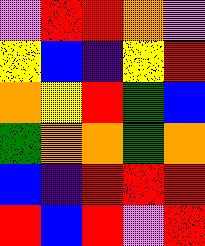[["violet", "red", "red", "orange", "violet"], ["yellow", "blue", "indigo", "yellow", "red"], ["orange", "yellow", "red", "green", "blue"], ["green", "orange", "orange", "green", "orange"], ["blue", "indigo", "red", "red", "red"], ["red", "blue", "red", "violet", "red"]]